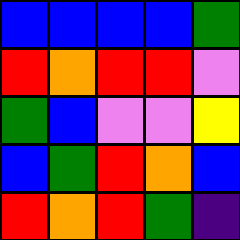[["blue", "blue", "blue", "blue", "green"], ["red", "orange", "red", "red", "violet"], ["green", "blue", "violet", "violet", "yellow"], ["blue", "green", "red", "orange", "blue"], ["red", "orange", "red", "green", "indigo"]]